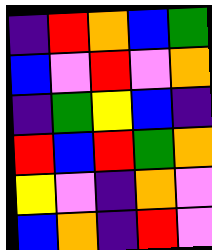[["indigo", "red", "orange", "blue", "green"], ["blue", "violet", "red", "violet", "orange"], ["indigo", "green", "yellow", "blue", "indigo"], ["red", "blue", "red", "green", "orange"], ["yellow", "violet", "indigo", "orange", "violet"], ["blue", "orange", "indigo", "red", "violet"]]